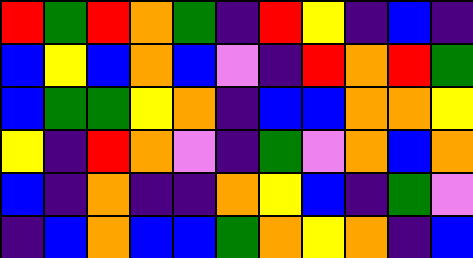[["red", "green", "red", "orange", "green", "indigo", "red", "yellow", "indigo", "blue", "indigo"], ["blue", "yellow", "blue", "orange", "blue", "violet", "indigo", "red", "orange", "red", "green"], ["blue", "green", "green", "yellow", "orange", "indigo", "blue", "blue", "orange", "orange", "yellow"], ["yellow", "indigo", "red", "orange", "violet", "indigo", "green", "violet", "orange", "blue", "orange"], ["blue", "indigo", "orange", "indigo", "indigo", "orange", "yellow", "blue", "indigo", "green", "violet"], ["indigo", "blue", "orange", "blue", "blue", "green", "orange", "yellow", "orange", "indigo", "blue"]]